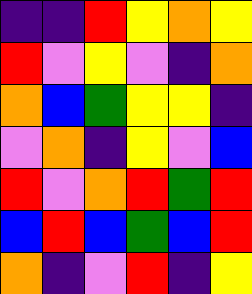[["indigo", "indigo", "red", "yellow", "orange", "yellow"], ["red", "violet", "yellow", "violet", "indigo", "orange"], ["orange", "blue", "green", "yellow", "yellow", "indigo"], ["violet", "orange", "indigo", "yellow", "violet", "blue"], ["red", "violet", "orange", "red", "green", "red"], ["blue", "red", "blue", "green", "blue", "red"], ["orange", "indigo", "violet", "red", "indigo", "yellow"]]